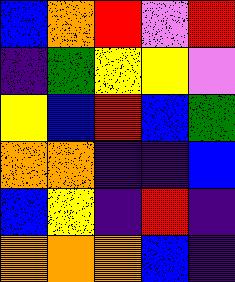[["blue", "orange", "red", "violet", "red"], ["indigo", "green", "yellow", "yellow", "violet"], ["yellow", "blue", "red", "blue", "green"], ["orange", "orange", "indigo", "indigo", "blue"], ["blue", "yellow", "indigo", "red", "indigo"], ["orange", "orange", "orange", "blue", "indigo"]]